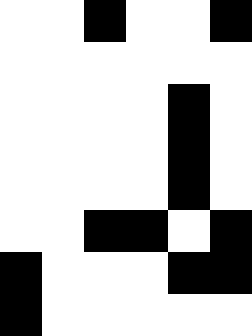[["white", "white", "black", "white", "white", "black"], ["white", "white", "white", "white", "white", "white"], ["white", "white", "white", "white", "black", "white"], ["white", "white", "white", "white", "black", "white"], ["white", "white", "white", "white", "black", "white"], ["white", "white", "black", "black", "white", "black"], ["black", "white", "white", "white", "black", "black"], ["black", "white", "white", "white", "white", "white"]]